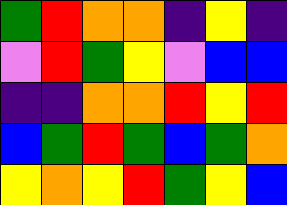[["green", "red", "orange", "orange", "indigo", "yellow", "indigo"], ["violet", "red", "green", "yellow", "violet", "blue", "blue"], ["indigo", "indigo", "orange", "orange", "red", "yellow", "red"], ["blue", "green", "red", "green", "blue", "green", "orange"], ["yellow", "orange", "yellow", "red", "green", "yellow", "blue"]]